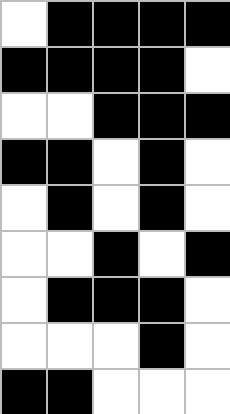[["white", "black", "black", "black", "black"], ["black", "black", "black", "black", "white"], ["white", "white", "black", "black", "black"], ["black", "black", "white", "black", "white"], ["white", "black", "white", "black", "white"], ["white", "white", "black", "white", "black"], ["white", "black", "black", "black", "white"], ["white", "white", "white", "black", "white"], ["black", "black", "white", "white", "white"]]